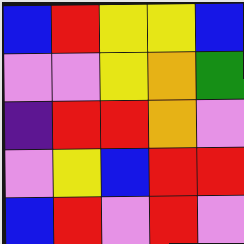[["blue", "red", "yellow", "yellow", "blue"], ["violet", "violet", "yellow", "orange", "green"], ["indigo", "red", "red", "orange", "violet"], ["violet", "yellow", "blue", "red", "red"], ["blue", "red", "violet", "red", "violet"]]